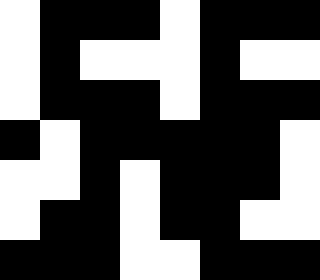[["white", "black", "black", "black", "white", "black", "black", "black"], ["white", "black", "white", "white", "white", "black", "white", "white"], ["white", "black", "black", "black", "white", "black", "black", "black"], ["black", "white", "black", "black", "black", "black", "black", "white"], ["white", "white", "black", "white", "black", "black", "black", "white"], ["white", "black", "black", "white", "black", "black", "white", "white"], ["black", "black", "black", "white", "white", "black", "black", "black"]]